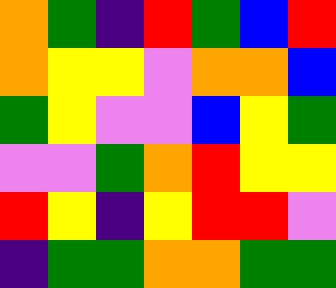[["orange", "green", "indigo", "red", "green", "blue", "red"], ["orange", "yellow", "yellow", "violet", "orange", "orange", "blue"], ["green", "yellow", "violet", "violet", "blue", "yellow", "green"], ["violet", "violet", "green", "orange", "red", "yellow", "yellow"], ["red", "yellow", "indigo", "yellow", "red", "red", "violet"], ["indigo", "green", "green", "orange", "orange", "green", "green"]]